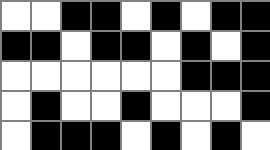[["white", "white", "black", "black", "white", "black", "white", "black", "black"], ["black", "black", "white", "black", "black", "white", "black", "white", "black"], ["white", "white", "white", "white", "white", "white", "black", "black", "black"], ["white", "black", "white", "white", "black", "white", "white", "white", "black"], ["white", "black", "black", "black", "white", "black", "white", "black", "white"]]